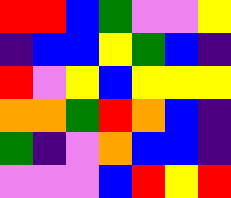[["red", "red", "blue", "green", "violet", "violet", "yellow"], ["indigo", "blue", "blue", "yellow", "green", "blue", "indigo"], ["red", "violet", "yellow", "blue", "yellow", "yellow", "yellow"], ["orange", "orange", "green", "red", "orange", "blue", "indigo"], ["green", "indigo", "violet", "orange", "blue", "blue", "indigo"], ["violet", "violet", "violet", "blue", "red", "yellow", "red"]]